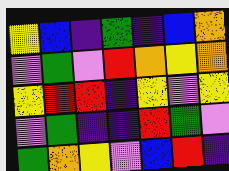[["yellow", "blue", "indigo", "green", "indigo", "blue", "orange"], ["violet", "green", "violet", "red", "orange", "yellow", "orange"], ["yellow", "red", "red", "indigo", "yellow", "violet", "yellow"], ["violet", "green", "indigo", "indigo", "red", "green", "violet"], ["green", "orange", "yellow", "violet", "blue", "red", "indigo"]]